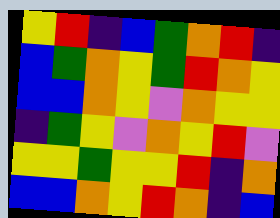[["yellow", "red", "indigo", "blue", "green", "orange", "red", "indigo"], ["blue", "green", "orange", "yellow", "green", "red", "orange", "yellow"], ["blue", "blue", "orange", "yellow", "violet", "orange", "yellow", "yellow"], ["indigo", "green", "yellow", "violet", "orange", "yellow", "red", "violet"], ["yellow", "yellow", "green", "yellow", "yellow", "red", "indigo", "orange"], ["blue", "blue", "orange", "yellow", "red", "orange", "indigo", "blue"]]